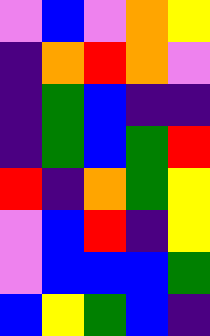[["violet", "blue", "violet", "orange", "yellow"], ["indigo", "orange", "red", "orange", "violet"], ["indigo", "green", "blue", "indigo", "indigo"], ["indigo", "green", "blue", "green", "red"], ["red", "indigo", "orange", "green", "yellow"], ["violet", "blue", "red", "indigo", "yellow"], ["violet", "blue", "blue", "blue", "green"], ["blue", "yellow", "green", "blue", "indigo"]]